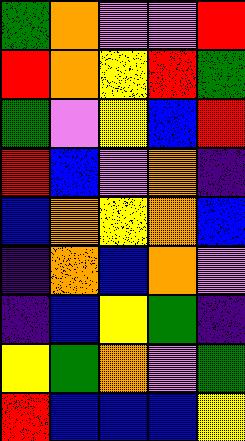[["green", "orange", "violet", "violet", "red"], ["red", "orange", "yellow", "red", "green"], ["green", "violet", "yellow", "blue", "red"], ["red", "blue", "violet", "orange", "indigo"], ["blue", "orange", "yellow", "orange", "blue"], ["indigo", "orange", "blue", "orange", "violet"], ["indigo", "blue", "yellow", "green", "indigo"], ["yellow", "green", "orange", "violet", "green"], ["red", "blue", "blue", "blue", "yellow"]]